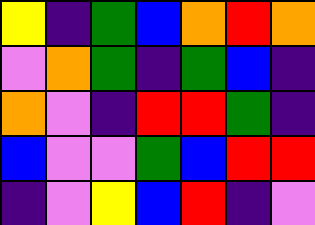[["yellow", "indigo", "green", "blue", "orange", "red", "orange"], ["violet", "orange", "green", "indigo", "green", "blue", "indigo"], ["orange", "violet", "indigo", "red", "red", "green", "indigo"], ["blue", "violet", "violet", "green", "blue", "red", "red"], ["indigo", "violet", "yellow", "blue", "red", "indigo", "violet"]]